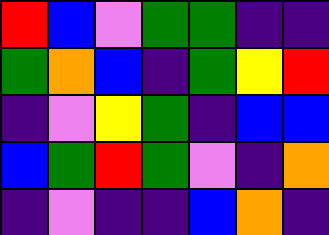[["red", "blue", "violet", "green", "green", "indigo", "indigo"], ["green", "orange", "blue", "indigo", "green", "yellow", "red"], ["indigo", "violet", "yellow", "green", "indigo", "blue", "blue"], ["blue", "green", "red", "green", "violet", "indigo", "orange"], ["indigo", "violet", "indigo", "indigo", "blue", "orange", "indigo"]]